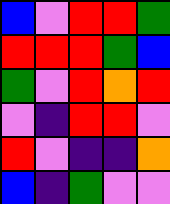[["blue", "violet", "red", "red", "green"], ["red", "red", "red", "green", "blue"], ["green", "violet", "red", "orange", "red"], ["violet", "indigo", "red", "red", "violet"], ["red", "violet", "indigo", "indigo", "orange"], ["blue", "indigo", "green", "violet", "violet"]]